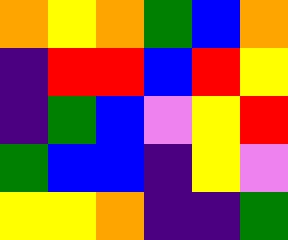[["orange", "yellow", "orange", "green", "blue", "orange"], ["indigo", "red", "red", "blue", "red", "yellow"], ["indigo", "green", "blue", "violet", "yellow", "red"], ["green", "blue", "blue", "indigo", "yellow", "violet"], ["yellow", "yellow", "orange", "indigo", "indigo", "green"]]